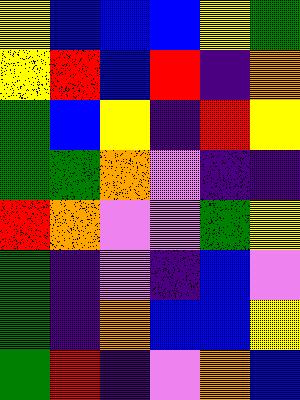[["yellow", "blue", "blue", "blue", "yellow", "green"], ["yellow", "red", "blue", "red", "indigo", "orange"], ["green", "blue", "yellow", "indigo", "red", "yellow"], ["green", "green", "orange", "violet", "indigo", "indigo"], ["red", "orange", "violet", "violet", "green", "yellow"], ["green", "indigo", "violet", "indigo", "blue", "violet"], ["green", "indigo", "orange", "blue", "blue", "yellow"], ["green", "red", "indigo", "violet", "orange", "blue"]]